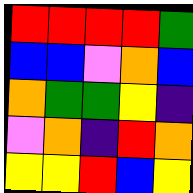[["red", "red", "red", "red", "green"], ["blue", "blue", "violet", "orange", "blue"], ["orange", "green", "green", "yellow", "indigo"], ["violet", "orange", "indigo", "red", "orange"], ["yellow", "yellow", "red", "blue", "yellow"]]